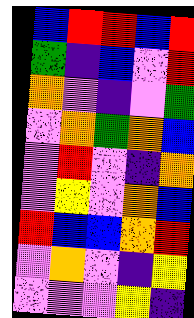[["blue", "red", "red", "blue", "red"], ["green", "indigo", "blue", "violet", "red"], ["orange", "violet", "indigo", "violet", "green"], ["violet", "orange", "green", "orange", "blue"], ["violet", "red", "violet", "indigo", "orange"], ["violet", "yellow", "violet", "orange", "blue"], ["red", "blue", "blue", "orange", "red"], ["violet", "orange", "violet", "indigo", "yellow"], ["violet", "violet", "violet", "yellow", "indigo"]]